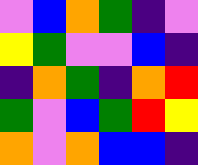[["violet", "blue", "orange", "green", "indigo", "violet"], ["yellow", "green", "violet", "violet", "blue", "indigo"], ["indigo", "orange", "green", "indigo", "orange", "red"], ["green", "violet", "blue", "green", "red", "yellow"], ["orange", "violet", "orange", "blue", "blue", "indigo"]]